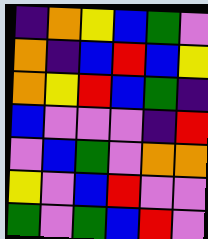[["indigo", "orange", "yellow", "blue", "green", "violet"], ["orange", "indigo", "blue", "red", "blue", "yellow"], ["orange", "yellow", "red", "blue", "green", "indigo"], ["blue", "violet", "violet", "violet", "indigo", "red"], ["violet", "blue", "green", "violet", "orange", "orange"], ["yellow", "violet", "blue", "red", "violet", "violet"], ["green", "violet", "green", "blue", "red", "violet"]]